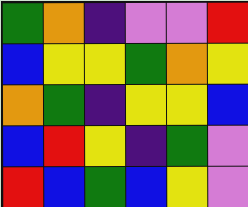[["green", "orange", "indigo", "violet", "violet", "red"], ["blue", "yellow", "yellow", "green", "orange", "yellow"], ["orange", "green", "indigo", "yellow", "yellow", "blue"], ["blue", "red", "yellow", "indigo", "green", "violet"], ["red", "blue", "green", "blue", "yellow", "violet"]]